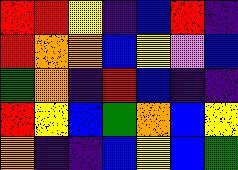[["red", "red", "yellow", "indigo", "blue", "red", "indigo"], ["red", "orange", "orange", "blue", "yellow", "violet", "blue"], ["green", "orange", "indigo", "red", "blue", "indigo", "indigo"], ["red", "yellow", "blue", "green", "orange", "blue", "yellow"], ["orange", "indigo", "indigo", "blue", "yellow", "blue", "green"]]